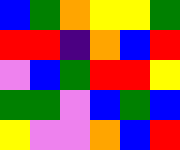[["blue", "green", "orange", "yellow", "yellow", "green"], ["red", "red", "indigo", "orange", "blue", "red"], ["violet", "blue", "green", "red", "red", "yellow"], ["green", "green", "violet", "blue", "green", "blue"], ["yellow", "violet", "violet", "orange", "blue", "red"]]